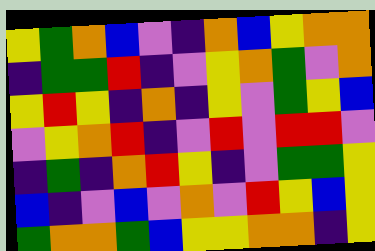[["yellow", "green", "orange", "blue", "violet", "indigo", "orange", "blue", "yellow", "orange", "orange"], ["indigo", "green", "green", "red", "indigo", "violet", "yellow", "orange", "green", "violet", "orange"], ["yellow", "red", "yellow", "indigo", "orange", "indigo", "yellow", "violet", "green", "yellow", "blue"], ["violet", "yellow", "orange", "red", "indigo", "violet", "red", "violet", "red", "red", "violet"], ["indigo", "green", "indigo", "orange", "red", "yellow", "indigo", "violet", "green", "green", "yellow"], ["blue", "indigo", "violet", "blue", "violet", "orange", "violet", "red", "yellow", "blue", "yellow"], ["green", "orange", "orange", "green", "blue", "yellow", "yellow", "orange", "orange", "indigo", "yellow"]]